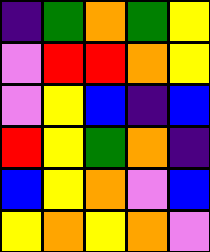[["indigo", "green", "orange", "green", "yellow"], ["violet", "red", "red", "orange", "yellow"], ["violet", "yellow", "blue", "indigo", "blue"], ["red", "yellow", "green", "orange", "indigo"], ["blue", "yellow", "orange", "violet", "blue"], ["yellow", "orange", "yellow", "orange", "violet"]]